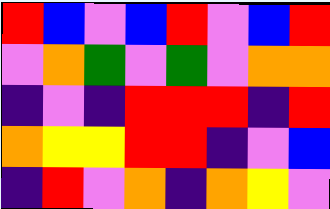[["red", "blue", "violet", "blue", "red", "violet", "blue", "red"], ["violet", "orange", "green", "violet", "green", "violet", "orange", "orange"], ["indigo", "violet", "indigo", "red", "red", "red", "indigo", "red"], ["orange", "yellow", "yellow", "red", "red", "indigo", "violet", "blue"], ["indigo", "red", "violet", "orange", "indigo", "orange", "yellow", "violet"]]